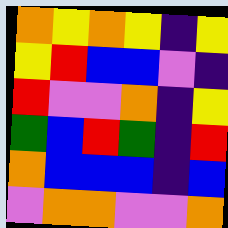[["orange", "yellow", "orange", "yellow", "indigo", "yellow"], ["yellow", "red", "blue", "blue", "violet", "indigo"], ["red", "violet", "violet", "orange", "indigo", "yellow"], ["green", "blue", "red", "green", "indigo", "red"], ["orange", "blue", "blue", "blue", "indigo", "blue"], ["violet", "orange", "orange", "violet", "violet", "orange"]]